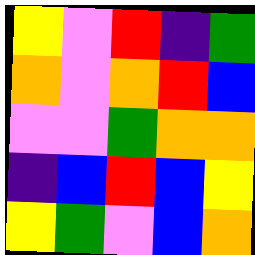[["yellow", "violet", "red", "indigo", "green"], ["orange", "violet", "orange", "red", "blue"], ["violet", "violet", "green", "orange", "orange"], ["indigo", "blue", "red", "blue", "yellow"], ["yellow", "green", "violet", "blue", "orange"]]